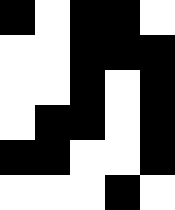[["black", "white", "black", "black", "white"], ["white", "white", "black", "black", "black"], ["white", "white", "black", "white", "black"], ["white", "black", "black", "white", "black"], ["black", "black", "white", "white", "black"], ["white", "white", "white", "black", "white"]]